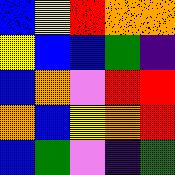[["blue", "yellow", "red", "orange", "orange"], ["yellow", "blue", "blue", "green", "indigo"], ["blue", "orange", "violet", "red", "red"], ["orange", "blue", "yellow", "orange", "red"], ["blue", "green", "violet", "indigo", "green"]]